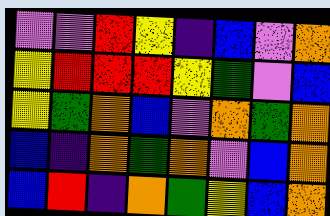[["violet", "violet", "red", "yellow", "indigo", "blue", "violet", "orange"], ["yellow", "red", "red", "red", "yellow", "green", "violet", "blue"], ["yellow", "green", "orange", "blue", "violet", "orange", "green", "orange"], ["blue", "indigo", "orange", "green", "orange", "violet", "blue", "orange"], ["blue", "red", "indigo", "orange", "green", "yellow", "blue", "orange"]]